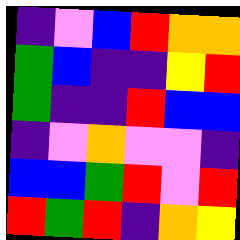[["indigo", "violet", "blue", "red", "orange", "orange"], ["green", "blue", "indigo", "indigo", "yellow", "red"], ["green", "indigo", "indigo", "red", "blue", "blue"], ["indigo", "violet", "orange", "violet", "violet", "indigo"], ["blue", "blue", "green", "red", "violet", "red"], ["red", "green", "red", "indigo", "orange", "yellow"]]